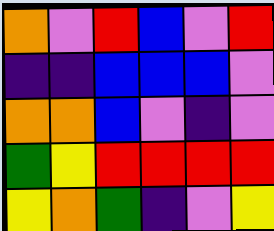[["orange", "violet", "red", "blue", "violet", "red"], ["indigo", "indigo", "blue", "blue", "blue", "violet"], ["orange", "orange", "blue", "violet", "indigo", "violet"], ["green", "yellow", "red", "red", "red", "red"], ["yellow", "orange", "green", "indigo", "violet", "yellow"]]